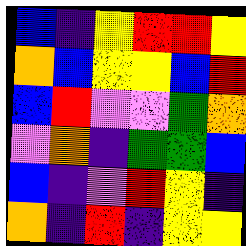[["blue", "indigo", "yellow", "red", "red", "yellow"], ["orange", "blue", "yellow", "yellow", "blue", "red"], ["blue", "red", "violet", "violet", "green", "orange"], ["violet", "orange", "indigo", "green", "green", "blue"], ["blue", "indigo", "violet", "red", "yellow", "indigo"], ["orange", "indigo", "red", "indigo", "yellow", "yellow"]]